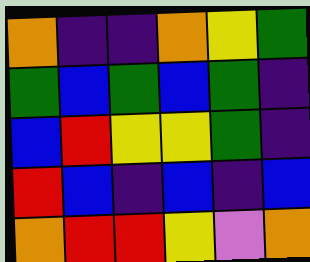[["orange", "indigo", "indigo", "orange", "yellow", "green"], ["green", "blue", "green", "blue", "green", "indigo"], ["blue", "red", "yellow", "yellow", "green", "indigo"], ["red", "blue", "indigo", "blue", "indigo", "blue"], ["orange", "red", "red", "yellow", "violet", "orange"]]